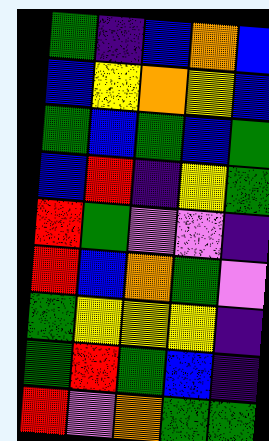[["green", "indigo", "blue", "orange", "blue"], ["blue", "yellow", "orange", "yellow", "blue"], ["green", "blue", "green", "blue", "green"], ["blue", "red", "indigo", "yellow", "green"], ["red", "green", "violet", "violet", "indigo"], ["red", "blue", "orange", "green", "violet"], ["green", "yellow", "yellow", "yellow", "indigo"], ["green", "red", "green", "blue", "indigo"], ["red", "violet", "orange", "green", "green"]]